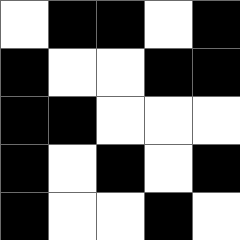[["white", "black", "black", "white", "black"], ["black", "white", "white", "black", "black"], ["black", "black", "white", "white", "white"], ["black", "white", "black", "white", "black"], ["black", "white", "white", "black", "white"]]